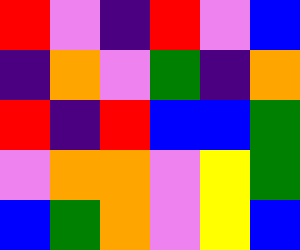[["red", "violet", "indigo", "red", "violet", "blue"], ["indigo", "orange", "violet", "green", "indigo", "orange"], ["red", "indigo", "red", "blue", "blue", "green"], ["violet", "orange", "orange", "violet", "yellow", "green"], ["blue", "green", "orange", "violet", "yellow", "blue"]]